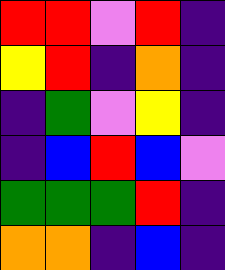[["red", "red", "violet", "red", "indigo"], ["yellow", "red", "indigo", "orange", "indigo"], ["indigo", "green", "violet", "yellow", "indigo"], ["indigo", "blue", "red", "blue", "violet"], ["green", "green", "green", "red", "indigo"], ["orange", "orange", "indigo", "blue", "indigo"]]